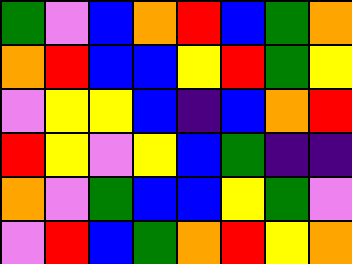[["green", "violet", "blue", "orange", "red", "blue", "green", "orange"], ["orange", "red", "blue", "blue", "yellow", "red", "green", "yellow"], ["violet", "yellow", "yellow", "blue", "indigo", "blue", "orange", "red"], ["red", "yellow", "violet", "yellow", "blue", "green", "indigo", "indigo"], ["orange", "violet", "green", "blue", "blue", "yellow", "green", "violet"], ["violet", "red", "blue", "green", "orange", "red", "yellow", "orange"]]